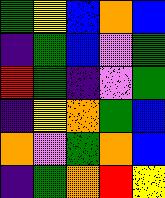[["green", "yellow", "blue", "orange", "blue"], ["indigo", "green", "blue", "violet", "green"], ["red", "green", "indigo", "violet", "green"], ["indigo", "yellow", "orange", "green", "blue"], ["orange", "violet", "green", "orange", "blue"], ["indigo", "green", "orange", "red", "yellow"]]